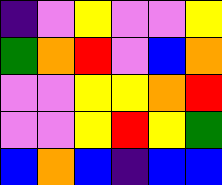[["indigo", "violet", "yellow", "violet", "violet", "yellow"], ["green", "orange", "red", "violet", "blue", "orange"], ["violet", "violet", "yellow", "yellow", "orange", "red"], ["violet", "violet", "yellow", "red", "yellow", "green"], ["blue", "orange", "blue", "indigo", "blue", "blue"]]